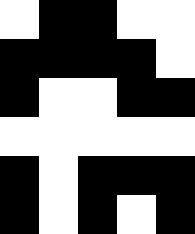[["white", "black", "black", "white", "white"], ["black", "black", "black", "black", "white"], ["black", "white", "white", "black", "black"], ["white", "white", "white", "white", "white"], ["black", "white", "black", "black", "black"], ["black", "white", "black", "white", "black"]]